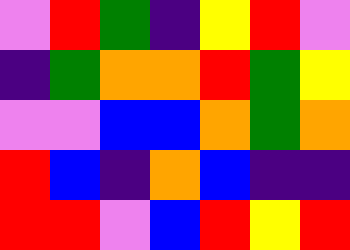[["violet", "red", "green", "indigo", "yellow", "red", "violet"], ["indigo", "green", "orange", "orange", "red", "green", "yellow"], ["violet", "violet", "blue", "blue", "orange", "green", "orange"], ["red", "blue", "indigo", "orange", "blue", "indigo", "indigo"], ["red", "red", "violet", "blue", "red", "yellow", "red"]]